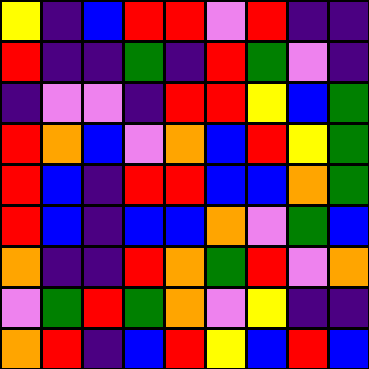[["yellow", "indigo", "blue", "red", "red", "violet", "red", "indigo", "indigo"], ["red", "indigo", "indigo", "green", "indigo", "red", "green", "violet", "indigo"], ["indigo", "violet", "violet", "indigo", "red", "red", "yellow", "blue", "green"], ["red", "orange", "blue", "violet", "orange", "blue", "red", "yellow", "green"], ["red", "blue", "indigo", "red", "red", "blue", "blue", "orange", "green"], ["red", "blue", "indigo", "blue", "blue", "orange", "violet", "green", "blue"], ["orange", "indigo", "indigo", "red", "orange", "green", "red", "violet", "orange"], ["violet", "green", "red", "green", "orange", "violet", "yellow", "indigo", "indigo"], ["orange", "red", "indigo", "blue", "red", "yellow", "blue", "red", "blue"]]